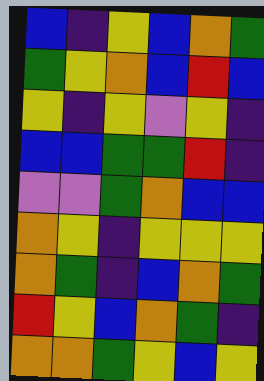[["blue", "indigo", "yellow", "blue", "orange", "green"], ["green", "yellow", "orange", "blue", "red", "blue"], ["yellow", "indigo", "yellow", "violet", "yellow", "indigo"], ["blue", "blue", "green", "green", "red", "indigo"], ["violet", "violet", "green", "orange", "blue", "blue"], ["orange", "yellow", "indigo", "yellow", "yellow", "yellow"], ["orange", "green", "indigo", "blue", "orange", "green"], ["red", "yellow", "blue", "orange", "green", "indigo"], ["orange", "orange", "green", "yellow", "blue", "yellow"]]